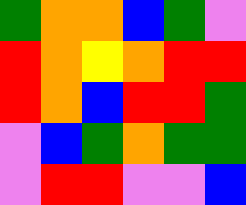[["green", "orange", "orange", "blue", "green", "violet"], ["red", "orange", "yellow", "orange", "red", "red"], ["red", "orange", "blue", "red", "red", "green"], ["violet", "blue", "green", "orange", "green", "green"], ["violet", "red", "red", "violet", "violet", "blue"]]